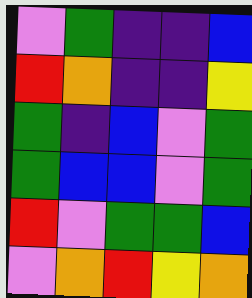[["violet", "green", "indigo", "indigo", "blue"], ["red", "orange", "indigo", "indigo", "yellow"], ["green", "indigo", "blue", "violet", "green"], ["green", "blue", "blue", "violet", "green"], ["red", "violet", "green", "green", "blue"], ["violet", "orange", "red", "yellow", "orange"]]